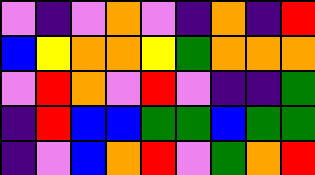[["violet", "indigo", "violet", "orange", "violet", "indigo", "orange", "indigo", "red"], ["blue", "yellow", "orange", "orange", "yellow", "green", "orange", "orange", "orange"], ["violet", "red", "orange", "violet", "red", "violet", "indigo", "indigo", "green"], ["indigo", "red", "blue", "blue", "green", "green", "blue", "green", "green"], ["indigo", "violet", "blue", "orange", "red", "violet", "green", "orange", "red"]]